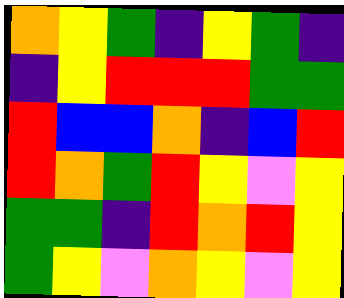[["orange", "yellow", "green", "indigo", "yellow", "green", "indigo"], ["indigo", "yellow", "red", "red", "red", "green", "green"], ["red", "blue", "blue", "orange", "indigo", "blue", "red"], ["red", "orange", "green", "red", "yellow", "violet", "yellow"], ["green", "green", "indigo", "red", "orange", "red", "yellow"], ["green", "yellow", "violet", "orange", "yellow", "violet", "yellow"]]